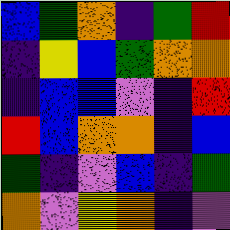[["blue", "green", "orange", "indigo", "green", "red"], ["indigo", "yellow", "blue", "green", "orange", "orange"], ["indigo", "blue", "blue", "violet", "indigo", "red"], ["red", "blue", "orange", "orange", "indigo", "blue"], ["green", "indigo", "violet", "blue", "indigo", "green"], ["orange", "violet", "yellow", "orange", "indigo", "violet"]]